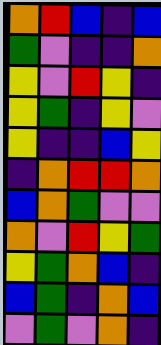[["orange", "red", "blue", "indigo", "blue"], ["green", "violet", "indigo", "indigo", "orange"], ["yellow", "violet", "red", "yellow", "indigo"], ["yellow", "green", "indigo", "yellow", "violet"], ["yellow", "indigo", "indigo", "blue", "yellow"], ["indigo", "orange", "red", "red", "orange"], ["blue", "orange", "green", "violet", "violet"], ["orange", "violet", "red", "yellow", "green"], ["yellow", "green", "orange", "blue", "indigo"], ["blue", "green", "indigo", "orange", "blue"], ["violet", "green", "violet", "orange", "indigo"]]